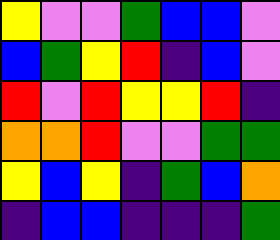[["yellow", "violet", "violet", "green", "blue", "blue", "violet"], ["blue", "green", "yellow", "red", "indigo", "blue", "violet"], ["red", "violet", "red", "yellow", "yellow", "red", "indigo"], ["orange", "orange", "red", "violet", "violet", "green", "green"], ["yellow", "blue", "yellow", "indigo", "green", "blue", "orange"], ["indigo", "blue", "blue", "indigo", "indigo", "indigo", "green"]]